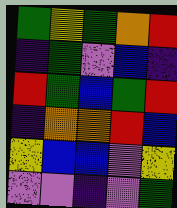[["green", "yellow", "green", "orange", "red"], ["indigo", "green", "violet", "blue", "indigo"], ["red", "green", "blue", "green", "red"], ["indigo", "orange", "orange", "red", "blue"], ["yellow", "blue", "blue", "violet", "yellow"], ["violet", "violet", "indigo", "violet", "green"]]